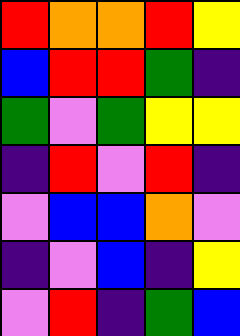[["red", "orange", "orange", "red", "yellow"], ["blue", "red", "red", "green", "indigo"], ["green", "violet", "green", "yellow", "yellow"], ["indigo", "red", "violet", "red", "indigo"], ["violet", "blue", "blue", "orange", "violet"], ["indigo", "violet", "blue", "indigo", "yellow"], ["violet", "red", "indigo", "green", "blue"]]